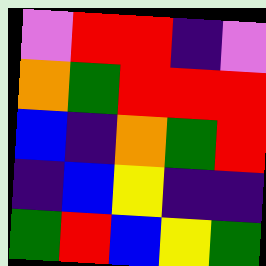[["violet", "red", "red", "indigo", "violet"], ["orange", "green", "red", "red", "red"], ["blue", "indigo", "orange", "green", "red"], ["indigo", "blue", "yellow", "indigo", "indigo"], ["green", "red", "blue", "yellow", "green"]]